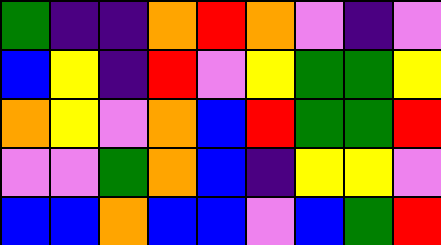[["green", "indigo", "indigo", "orange", "red", "orange", "violet", "indigo", "violet"], ["blue", "yellow", "indigo", "red", "violet", "yellow", "green", "green", "yellow"], ["orange", "yellow", "violet", "orange", "blue", "red", "green", "green", "red"], ["violet", "violet", "green", "orange", "blue", "indigo", "yellow", "yellow", "violet"], ["blue", "blue", "orange", "blue", "blue", "violet", "blue", "green", "red"]]